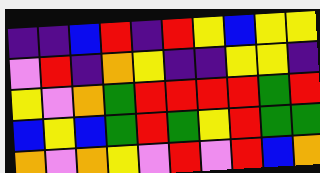[["indigo", "indigo", "blue", "red", "indigo", "red", "yellow", "blue", "yellow", "yellow"], ["violet", "red", "indigo", "orange", "yellow", "indigo", "indigo", "yellow", "yellow", "indigo"], ["yellow", "violet", "orange", "green", "red", "red", "red", "red", "green", "red"], ["blue", "yellow", "blue", "green", "red", "green", "yellow", "red", "green", "green"], ["orange", "violet", "orange", "yellow", "violet", "red", "violet", "red", "blue", "orange"]]